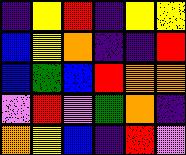[["indigo", "yellow", "red", "indigo", "yellow", "yellow"], ["blue", "yellow", "orange", "indigo", "indigo", "red"], ["blue", "green", "blue", "red", "orange", "orange"], ["violet", "red", "violet", "green", "orange", "indigo"], ["orange", "yellow", "blue", "indigo", "red", "violet"]]